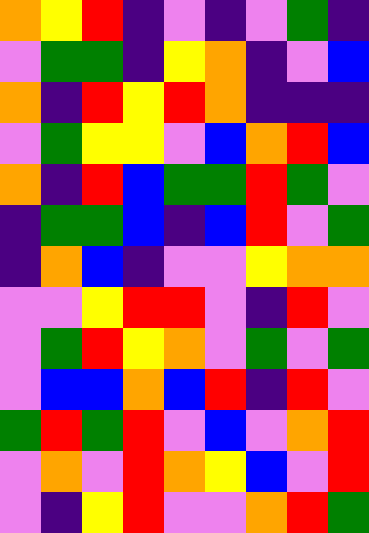[["orange", "yellow", "red", "indigo", "violet", "indigo", "violet", "green", "indigo"], ["violet", "green", "green", "indigo", "yellow", "orange", "indigo", "violet", "blue"], ["orange", "indigo", "red", "yellow", "red", "orange", "indigo", "indigo", "indigo"], ["violet", "green", "yellow", "yellow", "violet", "blue", "orange", "red", "blue"], ["orange", "indigo", "red", "blue", "green", "green", "red", "green", "violet"], ["indigo", "green", "green", "blue", "indigo", "blue", "red", "violet", "green"], ["indigo", "orange", "blue", "indigo", "violet", "violet", "yellow", "orange", "orange"], ["violet", "violet", "yellow", "red", "red", "violet", "indigo", "red", "violet"], ["violet", "green", "red", "yellow", "orange", "violet", "green", "violet", "green"], ["violet", "blue", "blue", "orange", "blue", "red", "indigo", "red", "violet"], ["green", "red", "green", "red", "violet", "blue", "violet", "orange", "red"], ["violet", "orange", "violet", "red", "orange", "yellow", "blue", "violet", "red"], ["violet", "indigo", "yellow", "red", "violet", "violet", "orange", "red", "green"]]